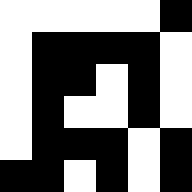[["white", "white", "white", "white", "white", "black"], ["white", "black", "black", "black", "black", "white"], ["white", "black", "black", "white", "black", "white"], ["white", "black", "white", "white", "black", "white"], ["white", "black", "black", "black", "white", "black"], ["black", "black", "white", "black", "white", "black"]]